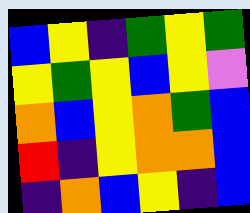[["blue", "yellow", "indigo", "green", "yellow", "green"], ["yellow", "green", "yellow", "blue", "yellow", "violet"], ["orange", "blue", "yellow", "orange", "green", "blue"], ["red", "indigo", "yellow", "orange", "orange", "blue"], ["indigo", "orange", "blue", "yellow", "indigo", "blue"]]